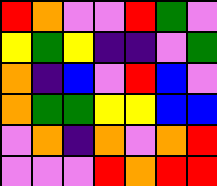[["red", "orange", "violet", "violet", "red", "green", "violet"], ["yellow", "green", "yellow", "indigo", "indigo", "violet", "green"], ["orange", "indigo", "blue", "violet", "red", "blue", "violet"], ["orange", "green", "green", "yellow", "yellow", "blue", "blue"], ["violet", "orange", "indigo", "orange", "violet", "orange", "red"], ["violet", "violet", "violet", "red", "orange", "red", "red"]]